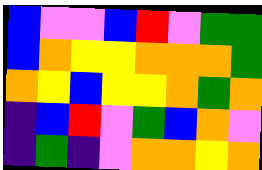[["blue", "violet", "violet", "blue", "red", "violet", "green", "green"], ["blue", "orange", "yellow", "yellow", "orange", "orange", "orange", "green"], ["orange", "yellow", "blue", "yellow", "yellow", "orange", "green", "orange"], ["indigo", "blue", "red", "violet", "green", "blue", "orange", "violet"], ["indigo", "green", "indigo", "violet", "orange", "orange", "yellow", "orange"]]